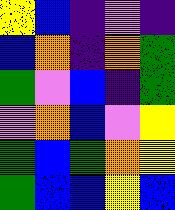[["yellow", "blue", "indigo", "violet", "indigo"], ["blue", "orange", "indigo", "orange", "green"], ["green", "violet", "blue", "indigo", "green"], ["violet", "orange", "blue", "violet", "yellow"], ["green", "blue", "green", "orange", "yellow"], ["green", "blue", "blue", "yellow", "blue"]]